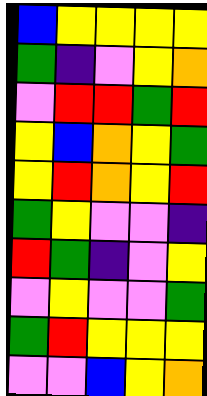[["blue", "yellow", "yellow", "yellow", "yellow"], ["green", "indigo", "violet", "yellow", "orange"], ["violet", "red", "red", "green", "red"], ["yellow", "blue", "orange", "yellow", "green"], ["yellow", "red", "orange", "yellow", "red"], ["green", "yellow", "violet", "violet", "indigo"], ["red", "green", "indigo", "violet", "yellow"], ["violet", "yellow", "violet", "violet", "green"], ["green", "red", "yellow", "yellow", "yellow"], ["violet", "violet", "blue", "yellow", "orange"]]